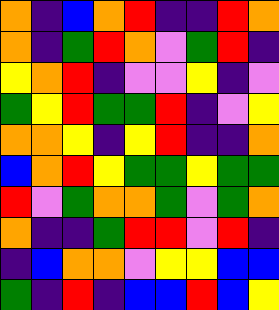[["orange", "indigo", "blue", "orange", "red", "indigo", "indigo", "red", "orange"], ["orange", "indigo", "green", "red", "orange", "violet", "green", "red", "indigo"], ["yellow", "orange", "red", "indigo", "violet", "violet", "yellow", "indigo", "violet"], ["green", "yellow", "red", "green", "green", "red", "indigo", "violet", "yellow"], ["orange", "orange", "yellow", "indigo", "yellow", "red", "indigo", "indigo", "orange"], ["blue", "orange", "red", "yellow", "green", "green", "yellow", "green", "green"], ["red", "violet", "green", "orange", "orange", "green", "violet", "green", "orange"], ["orange", "indigo", "indigo", "green", "red", "red", "violet", "red", "indigo"], ["indigo", "blue", "orange", "orange", "violet", "yellow", "yellow", "blue", "blue"], ["green", "indigo", "red", "indigo", "blue", "blue", "red", "blue", "yellow"]]